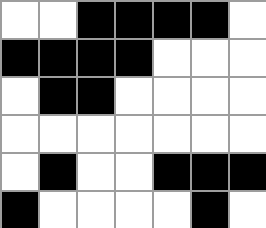[["white", "white", "black", "black", "black", "black", "white"], ["black", "black", "black", "black", "white", "white", "white"], ["white", "black", "black", "white", "white", "white", "white"], ["white", "white", "white", "white", "white", "white", "white"], ["white", "black", "white", "white", "black", "black", "black"], ["black", "white", "white", "white", "white", "black", "white"]]